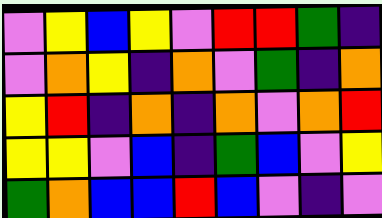[["violet", "yellow", "blue", "yellow", "violet", "red", "red", "green", "indigo"], ["violet", "orange", "yellow", "indigo", "orange", "violet", "green", "indigo", "orange"], ["yellow", "red", "indigo", "orange", "indigo", "orange", "violet", "orange", "red"], ["yellow", "yellow", "violet", "blue", "indigo", "green", "blue", "violet", "yellow"], ["green", "orange", "blue", "blue", "red", "blue", "violet", "indigo", "violet"]]